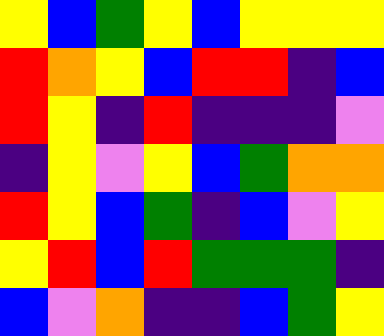[["yellow", "blue", "green", "yellow", "blue", "yellow", "yellow", "yellow"], ["red", "orange", "yellow", "blue", "red", "red", "indigo", "blue"], ["red", "yellow", "indigo", "red", "indigo", "indigo", "indigo", "violet"], ["indigo", "yellow", "violet", "yellow", "blue", "green", "orange", "orange"], ["red", "yellow", "blue", "green", "indigo", "blue", "violet", "yellow"], ["yellow", "red", "blue", "red", "green", "green", "green", "indigo"], ["blue", "violet", "orange", "indigo", "indigo", "blue", "green", "yellow"]]